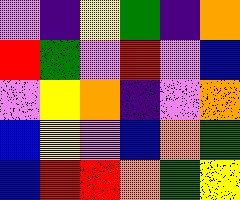[["violet", "indigo", "yellow", "green", "indigo", "orange"], ["red", "green", "violet", "red", "violet", "blue"], ["violet", "yellow", "orange", "indigo", "violet", "orange"], ["blue", "yellow", "violet", "blue", "orange", "green"], ["blue", "red", "red", "orange", "green", "yellow"]]